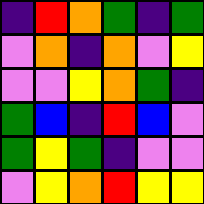[["indigo", "red", "orange", "green", "indigo", "green"], ["violet", "orange", "indigo", "orange", "violet", "yellow"], ["violet", "violet", "yellow", "orange", "green", "indigo"], ["green", "blue", "indigo", "red", "blue", "violet"], ["green", "yellow", "green", "indigo", "violet", "violet"], ["violet", "yellow", "orange", "red", "yellow", "yellow"]]